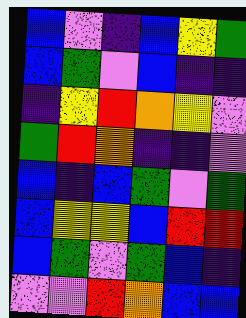[["blue", "violet", "indigo", "blue", "yellow", "green"], ["blue", "green", "violet", "blue", "indigo", "indigo"], ["indigo", "yellow", "red", "orange", "yellow", "violet"], ["green", "red", "orange", "indigo", "indigo", "violet"], ["blue", "indigo", "blue", "green", "violet", "green"], ["blue", "yellow", "yellow", "blue", "red", "red"], ["blue", "green", "violet", "green", "blue", "indigo"], ["violet", "violet", "red", "orange", "blue", "blue"]]